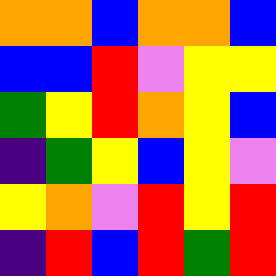[["orange", "orange", "blue", "orange", "orange", "blue"], ["blue", "blue", "red", "violet", "yellow", "yellow"], ["green", "yellow", "red", "orange", "yellow", "blue"], ["indigo", "green", "yellow", "blue", "yellow", "violet"], ["yellow", "orange", "violet", "red", "yellow", "red"], ["indigo", "red", "blue", "red", "green", "red"]]